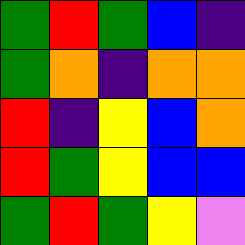[["green", "red", "green", "blue", "indigo"], ["green", "orange", "indigo", "orange", "orange"], ["red", "indigo", "yellow", "blue", "orange"], ["red", "green", "yellow", "blue", "blue"], ["green", "red", "green", "yellow", "violet"]]